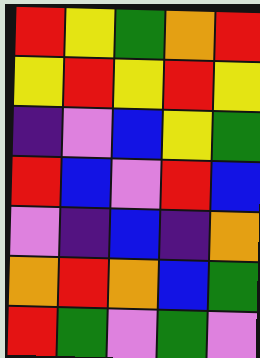[["red", "yellow", "green", "orange", "red"], ["yellow", "red", "yellow", "red", "yellow"], ["indigo", "violet", "blue", "yellow", "green"], ["red", "blue", "violet", "red", "blue"], ["violet", "indigo", "blue", "indigo", "orange"], ["orange", "red", "orange", "blue", "green"], ["red", "green", "violet", "green", "violet"]]